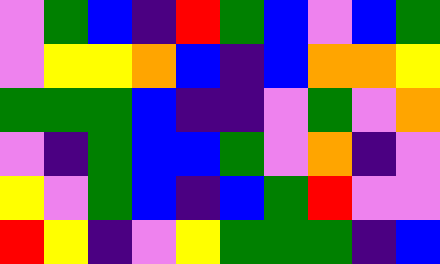[["violet", "green", "blue", "indigo", "red", "green", "blue", "violet", "blue", "green"], ["violet", "yellow", "yellow", "orange", "blue", "indigo", "blue", "orange", "orange", "yellow"], ["green", "green", "green", "blue", "indigo", "indigo", "violet", "green", "violet", "orange"], ["violet", "indigo", "green", "blue", "blue", "green", "violet", "orange", "indigo", "violet"], ["yellow", "violet", "green", "blue", "indigo", "blue", "green", "red", "violet", "violet"], ["red", "yellow", "indigo", "violet", "yellow", "green", "green", "green", "indigo", "blue"]]